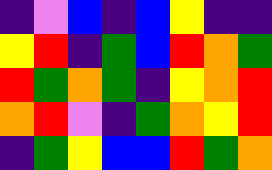[["indigo", "violet", "blue", "indigo", "blue", "yellow", "indigo", "indigo"], ["yellow", "red", "indigo", "green", "blue", "red", "orange", "green"], ["red", "green", "orange", "green", "indigo", "yellow", "orange", "red"], ["orange", "red", "violet", "indigo", "green", "orange", "yellow", "red"], ["indigo", "green", "yellow", "blue", "blue", "red", "green", "orange"]]